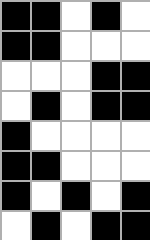[["black", "black", "white", "black", "white"], ["black", "black", "white", "white", "white"], ["white", "white", "white", "black", "black"], ["white", "black", "white", "black", "black"], ["black", "white", "white", "white", "white"], ["black", "black", "white", "white", "white"], ["black", "white", "black", "white", "black"], ["white", "black", "white", "black", "black"]]